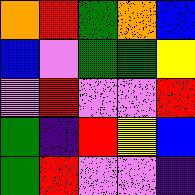[["orange", "red", "green", "orange", "blue"], ["blue", "violet", "green", "green", "yellow"], ["violet", "red", "violet", "violet", "red"], ["green", "indigo", "red", "yellow", "blue"], ["green", "red", "violet", "violet", "indigo"]]